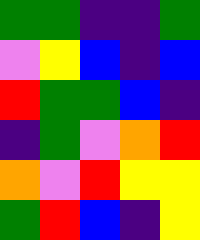[["green", "green", "indigo", "indigo", "green"], ["violet", "yellow", "blue", "indigo", "blue"], ["red", "green", "green", "blue", "indigo"], ["indigo", "green", "violet", "orange", "red"], ["orange", "violet", "red", "yellow", "yellow"], ["green", "red", "blue", "indigo", "yellow"]]